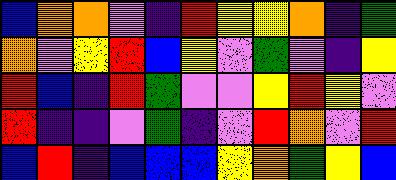[["blue", "orange", "orange", "violet", "indigo", "red", "yellow", "yellow", "orange", "indigo", "green"], ["orange", "violet", "yellow", "red", "blue", "yellow", "violet", "green", "violet", "indigo", "yellow"], ["red", "blue", "indigo", "red", "green", "violet", "violet", "yellow", "red", "yellow", "violet"], ["red", "indigo", "indigo", "violet", "green", "indigo", "violet", "red", "orange", "violet", "red"], ["blue", "red", "indigo", "blue", "blue", "blue", "yellow", "orange", "green", "yellow", "blue"]]